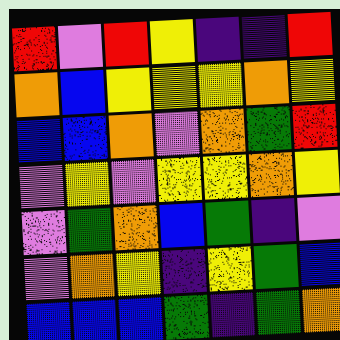[["red", "violet", "red", "yellow", "indigo", "indigo", "red"], ["orange", "blue", "yellow", "yellow", "yellow", "orange", "yellow"], ["blue", "blue", "orange", "violet", "orange", "green", "red"], ["violet", "yellow", "violet", "yellow", "yellow", "orange", "yellow"], ["violet", "green", "orange", "blue", "green", "indigo", "violet"], ["violet", "orange", "yellow", "indigo", "yellow", "green", "blue"], ["blue", "blue", "blue", "green", "indigo", "green", "orange"]]